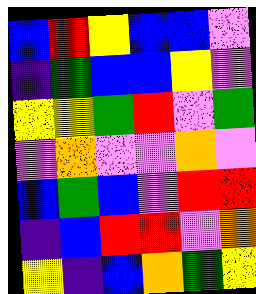[["blue", "red", "yellow", "blue", "blue", "violet"], ["indigo", "green", "blue", "blue", "yellow", "violet"], ["yellow", "yellow", "green", "red", "violet", "green"], ["violet", "orange", "violet", "violet", "orange", "violet"], ["blue", "green", "blue", "violet", "red", "red"], ["indigo", "blue", "red", "red", "violet", "orange"], ["yellow", "indigo", "blue", "orange", "green", "yellow"]]